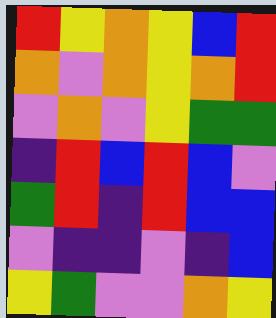[["red", "yellow", "orange", "yellow", "blue", "red"], ["orange", "violet", "orange", "yellow", "orange", "red"], ["violet", "orange", "violet", "yellow", "green", "green"], ["indigo", "red", "blue", "red", "blue", "violet"], ["green", "red", "indigo", "red", "blue", "blue"], ["violet", "indigo", "indigo", "violet", "indigo", "blue"], ["yellow", "green", "violet", "violet", "orange", "yellow"]]